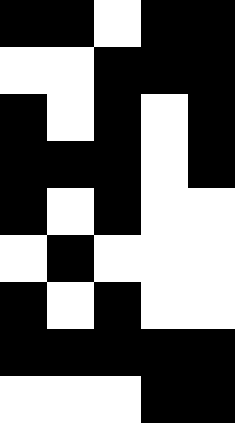[["black", "black", "white", "black", "black"], ["white", "white", "black", "black", "black"], ["black", "white", "black", "white", "black"], ["black", "black", "black", "white", "black"], ["black", "white", "black", "white", "white"], ["white", "black", "white", "white", "white"], ["black", "white", "black", "white", "white"], ["black", "black", "black", "black", "black"], ["white", "white", "white", "black", "black"]]